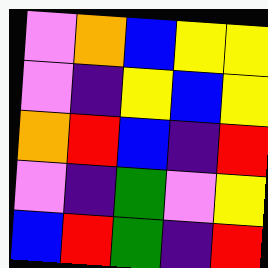[["violet", "orange", "blue", "yellow", "yellow"], ["violet", "indigo", "yellow", "blue", "yellow"], ["orange", "red", "blue", "indigo", "red"], ["violet", "indigo", "green", "violet", "yellow"], ["blue", "red", "green", "indigo", "red"]]